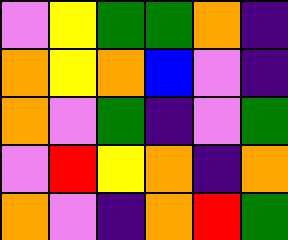[["violet", "yellow", "green", "green", "orange", "indigo"], ["orange", "yellow", "orange", "blue", "violet", "indigo"], ["orange", "violet", "green", "indigo", "violet", "green"], ["violet", "red", "yellow", "orange", "indigo", "orange"], ["orange", "violet", "indigo", "orange", "red", "green"]]